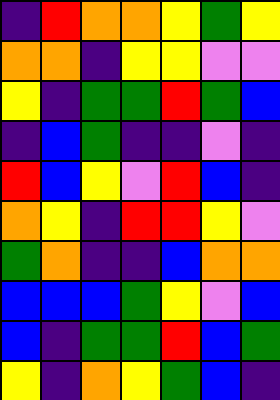[["indigo", "red", "orange", "orange", "yellow", "green", "yellow"], ["orange", "orange", "indigo", "yellow", "yellow", "violet", "violet"], ["yellow", "indigo", "green", "green", "red", "green", "blue"], ["indigo", "blue", "green", "indigo", "indigo", "violet", "indigo"], ["red", "blue", "yellow", "violet", "red", "blue", "indigo"], ["orange", "yellow", "indigo", "red", "red", "yellow", "violet"], ["green", "orange", "indigo", "indigo", "blue", "orange", "orange"], ["blue", "blue", "blue", "green", "yellow", "violet", "blue"], ["blue", "indigo", "green", "green", "red", "blue", "green"], ["yellow", "indigo", "orange", "yellow", "green", "blue", "indigo"]]